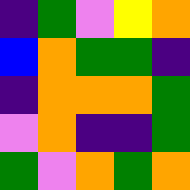[["indigo", "green", "violet", "yellow", "orange"], ["blue", "orange", "green", "green", "indigo"], ["indigo", "orange", "orange", "orange", "green"], ["violet", "orange", "indigo", "indigo", "green"], ["green", "violet", "orange", "green", "orange"]]